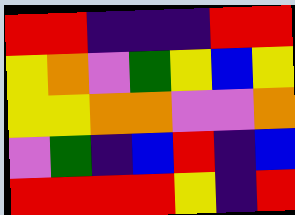[["red", "red", "indigo", "indigo", "indigo", "red", "red"], ["yellow", "orange", "violet", "green", "yellow", "blue", "yellow"], ["yellow", "yellow", "orange", "orange", "violet", "violet", "orange"], ["violet", "green", "indigo", "blue", "red", "indigo", "blue"], ["red", "red", "red", "red", "yellow", "indigo", "red"]]